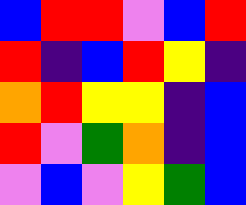[["blue", "red", "red", "violet", "blue", "red"], ["red", "indigo", "blue", "red", "yellow", "indigo"], ["orange", "red", "yellow", "yellow", "indigo", "blue"], ["red", "violet", "green", "orange", "indigo", "blue"], ["violet", "blue", "violet", "yellow", "green", "blue"]]